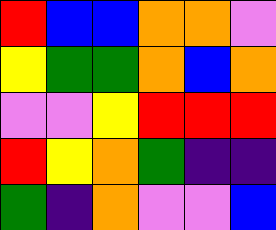[["red", "blue", "blue", "orange", "orange", "violet"], ["yellow", "green", "green", "orange", "blue", "orange"], ["violet", "violet", "yellow", "red", "red", "red"], ["red", "yellow", "orange", "green", "indigo", "indigo"], ["green", "indigo", "orange", "violet", "violet", "blue"]]